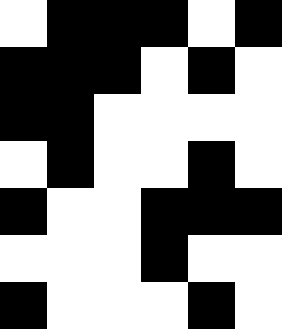[["white", "black", "black", "black", "white", "black"], ["black", "black", "black", "white", "black", "white"], ["black", "black", "white", "white", "white", "white"], ["white", "black", "white", "white", "black", "white"], ["black", "white", "white", "black", "black", "black"], ["white", "white", "white", "black", "white", "white"], ["black", "white", "white", "white", "black", "white"]]